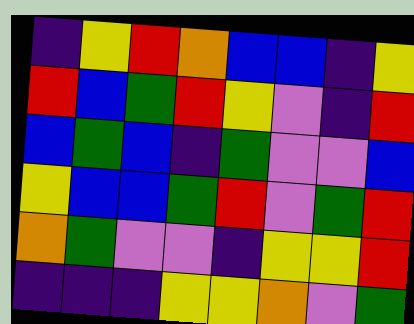[["indigo", "yellow", "red", "orange", "blue", "blue", "indigo", "yellow"], ["red", "blue", "green", "red", "yellow", "violet", "indigo", "red"], ["blue", "green", "blue", "indigo", "green", "violet", "violet", "blue"], ["yellow", "blue", "blue", "green", "red", "violet", "green", "red"], ["orange", "green", "violet", "violet", "indigo", "yellow", "yellow", "red"], ["indigo", "indigo", "indigo", "yellow", "yellow", "orange", "violet", "green"]]